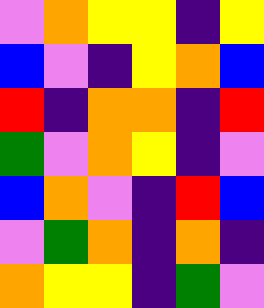[["violet", "orange", "yellow", "yellow", "indigo", "yellow"], ["blue", "violet", "indigo", "yellow", "orange", "blue"], ["red", "indigo", "orange", "orange", "indigo", "red"], ["green", "violet", "orange", "yellow", "indigo", "violet"], ["blue", "orange", "violet", "indigo", "red", "blue"], ["violet", "green", "orange", "indigo", "orange", "indigo"], ["orange", "yellow", "yellow", "indigo", "green", "violet"]]